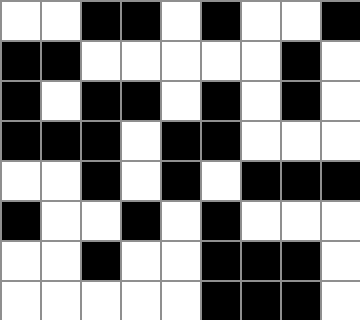[["white", "white", "black", "black", "white", "black", "white", "white", "black"], ["black", "black", "white", "white", "white", "white", "white", "black", "white"], ["black", "white", "black", "black", "white", "black", "white", "black", "white"], ["black", "black", "black", "white", "black", "black", "white", "white", "white"], ["white", "white", "black", "white", "black", "white", "black", "black", "black"], ["black", "white", "white", "black", "white", "black", "white", "white", "white"], ["white", "white", "black", "white", "white", "black", "black", "black", "white"], ["white", "white", "white", "white", "white", "black", "black", "black", "white"]]